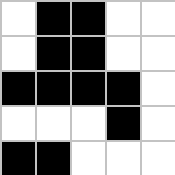[["white", "black", "black", "white", "white"], ["white", "black", "black", "white", "white"], ["black", "black", "black", "black", "white"], ["white", "white", "white", "black", "white"], ["black", "black", "white", "white", "white"]]